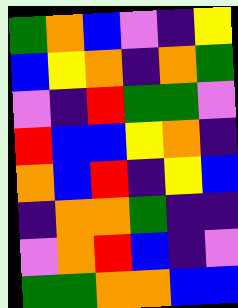[["green", "orange", "blue", "violet", "indigo", "yellow"], ["blue", "yellow", "orange", "indigo", "orange", "green"], ["violet", "indigo", "red", "green", "green", "violet"], ["red", "blue", "blue", "yellow", "orange", "indigo"], ["orange", "blue", "red", "indigo", "yellow", "blue"], ["indigo", "orange", "orange", "green", "indigo", "indigo"], ["violet", "orange", "red", "blue", "indigo", "violet"], ["green", "green", "orange", "orange", "blue", "blue"]]